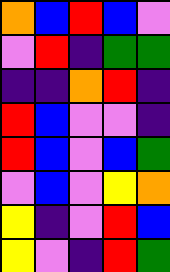[["orange", "blue", "red", "blue", "violet"], ["violet", "red", "indigo", "green", "green"], ["indigo", "indigo", "orange", "red", "indigo"], ["red", "blue", "violet", "violet", "indigo"], ["red", "blue", "violet", "blue", "green"], ["violet", "blue", "violet", "yellow", "orange"], ["yellow", "indigo", "violet", "red", "blue"], ["yellow", "violet", "indigo", "red", "green"]]